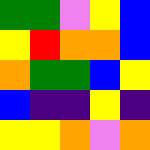[["green", "green", "violet", "yellow", "blue"], ["yellow", "red", "orange", "orange", "blue"], ["orange", "green", "green", "blue", "yellow"], ["blue", "indigo", "indigo", "yellow", "indigo"], ["yellow", "yellow", "orange", "violet", "orange"]]